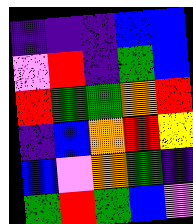[["indigo", "indigo", "indigo", "blue", "blue"], ["violet", "red", "indigo", "green", "blue"], ["red", "green", "green", "orange", "red"], ["indigo", "blue", "orange", "red", "yellow"], ["blue", "violet", "orange", "green", "indigo"], ["green", "red", "green", "blue", "violet"]]